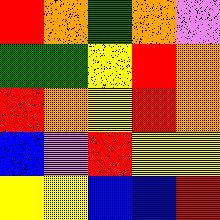[["red", "orange", "green", "orange", "violet"], ["green", "green", "yellow", "red", "orange"], ["red", "orange", "yellow", "red", "orange"], ["blue", "violet", "red", "yellow", "yellow"], ["yellow", "yellow", "blue", "blue", "red"]]